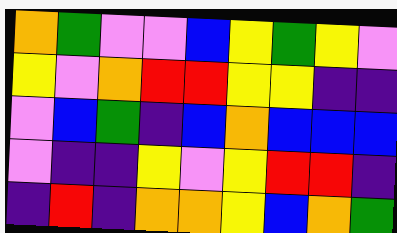[["orange", "green", "violet", "violet", "blue", "yellow", "green", "yellow", "violet"], ["yellow", "violet", "orange", "red", "red", "yellow", "yellow", "indigo", "indigo"], ["violet", "blue", "green", "indigo", "blue", "orange", "blue", "blue", "blue"], ["violet", "indigo", "indigo", "yellow", "violet", "yellow", "red", "red", "indigo"], ["indigo", "red", "indigo", "orange", "orange", "yellow", "blue", "orange", "green"]]